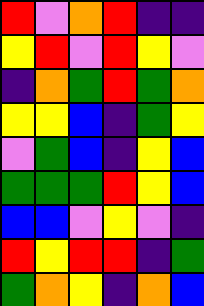[["red", "violet", "orange", "red", "indigo", "indigo"], ["yellow", "red", "violet", "red", "yellow", "violet"], ["indigo", "orange", "green", "red", "green", "orange"], ["yellow", "yellow", "blue", "indigo", "green", "yellow"], ["violet", "green", "blue", "indigo", "yellow", "blue"], ["green", "green", "green", "red", "yellow", "blue"], ["blue", "blue", "violet", "yellow", "violet", "indigo"], ["red", "yellow", "red", "red", "indigo", "green"], ["green", "orange", "yellow", "indigo", "orange", "blue"]]